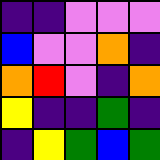[["indigo", "indigo", "violet", "violet", "violet"], ["blue", "violet", "violet", "orange", "indigo"], ["orange", "red", "violet", "indigo", "orange"], ["yellow", "indigo", "indigo", "green", "indigo"], ["indigo", "yellow", "green", "blue", "green"]]